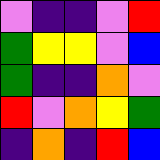[["violet", "indigo", "indigo", "violet", "red"], ["green", "yellow", "yellow", "violet", "blue"], ["green", "indigo", "indigo", "orange", "violet"], ["red", "violet", "orange", "yellow", "green"], ["indigo", "orange", "indigo", "red", "blue"]]